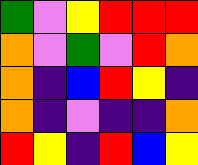[["green", "violet", "yellow", "red", "red", "red"], ["orange", "violet", "green", "violet", "red", "orange"], ["orange", "indigo", "blue", "red", "yellow", "indigo"], ["orange", "indigo", "violet", "indigo", "indigo", "orange"], ["red", "yellow", "indigo", "red", "blue", "yellow"]]